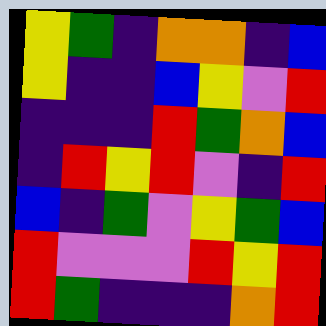[["yellow", "green", "indigo", "orange", "orange", "indigo", "blue"], ["yellow", "indigo", "indigo", "blue", "yellow", "violet", "red"], ["indigo", "indigo", "indigo", "red", "green", "orange", "blue"], ["indigo", "red", "yellow", "red", "violet", "indigo", "red"], ["blue", "indigo", "green", "violet", "yellow", "green", "blue"], ["red", "violet", "violet", "violet", "red", "yellow", "red"], ["red", "green", "indigo", "indigo", "indigo", "orange", "red"]]